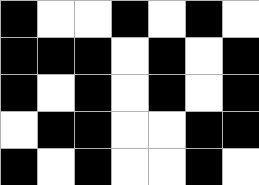[["black", "white", "white", "black", "white", "black", "white"], ["black", "black", "black", "white", "black", "white", "black"], ["black", "white", "black", "white", "black", "white", "black"], ["white", "black", "black", "white", "white", "black", "black"], ["black", "white", "black", "white", "white", "black", "white"]]